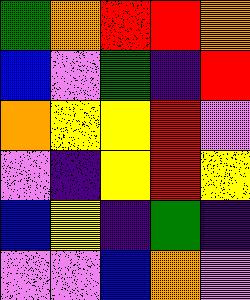[["green", "orange", "red", "red", "orange"], ["blue", "violet", "green", "indigo", "red"], ["orange", "yellow", "yellow", "red", "violet"], ["violet", "indigo", "yellow", "red", "yellow"], ["blue", "yellow", "indigo", "green", "indigo"], ["violet", "violet", "blue", "orange", "violet"]]